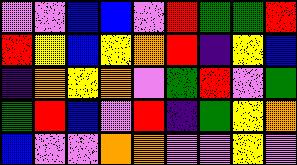[["violet", "violet", "blue", "blue", "violet", "red", "green", "green", "red"], ["red", "yellow", "blue", "yellow", "orange", "red", "indigo", "yellow", "blue"], ["indigo", "orange", "yellow", "orange", "violet", "green", "red", "violet", "green"], ["green", "red", "blue", "violet", "red", "indigo", "green", "yellow", "orange"], ["blue", "violet", "violet", "orange", "orange", "violet", "violet", "yellow", "violet"]]